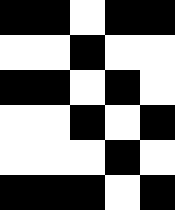[["black", "black", "white", "black", "black"], ["white", "white", "black", "white", "white"], ["black", "black", "white", "black", "white"], ["white", "white", "black", "white", "black"], ["white", "white", "white", "black", "white"], ["black", "black", "black", "white", "black"]]